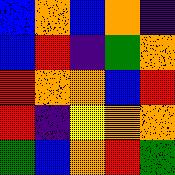[["blue", "orange", "blue", "orange", "indigo"], ["blue", "red", "indigo", "green", "orange"], ["red", "orange", "orange", "blue", "red"], ["red", "indigo", "yellow", "orange", "orange"], ["green", "blue", "orange", "red", "green"]]